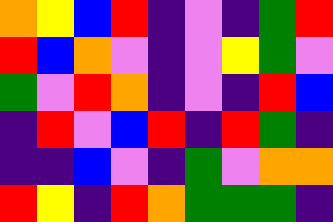[["orange", "yellow", "blue", "red", "indigo", "violet", "indigo", "green", "red"], ["red", "blue", "orange", "violet", "indigo", "violet", "yellow", "green", "violet"], ["green", "violet", "red", "orange", "indigo", "violet", "indigo", "red", "blue"], ["indigo", "red", "violet", "blue", "red", "indigo", "red", "green", "indigo"], ["indigo", "indigo", "blue", "violet", "indigo", "green", "violet", "orange", "orange"], ["red", "yellow", "indigo", "red", "orange", "green", "green", "green", "indigo"]]